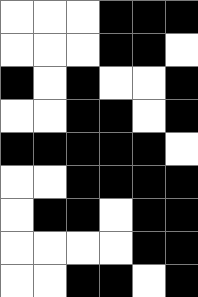[["white", "white", "white", "black", "black", "black"], ["white", "white", "white", "black", "black", "white"], ["black", "white", "black", "white", "white", "black"], ["white", "white", "black", "black", "white", "black"], ["black", "black", "black", "black", "black", "white"], ["white", "white", "black", "black", "black", "black"], ["white", "black", "black", "white", "black", "black"], ["white", "white", "white", "white", "black", "black"], ["white", "white", "black", "black", "white", "black"]]